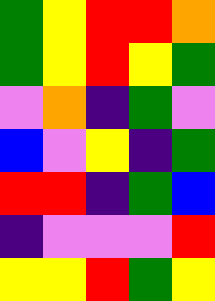[["green", "yellow", "red", "red", "orange"], ["green", "yellow", "red", "yellow", "green"], ["violet", "orange", "indigo", "green", "violet"], ["blue", "violet", "yellow", "indigo", "green"], ["red", "red", "indigo", "green", "blue"], ["indigo", "violet", "violet", "violet", "red"], ["yellow", "yellow", "red", "green", "yellow"]]